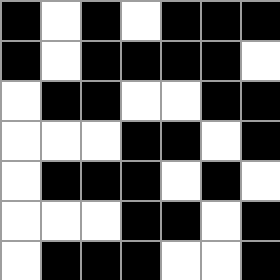[["black", "white", "black", "white", "black", "black", "black"], ["black", "white", "black", "black", "black", "black", "white"], ["white", "black", "black", "white", "white", "black", "black"], ["white", "white", "white", "black", "black", "white", "black"], ["white", "black", "black", "black", "white", "black", "white"], ["white", "white", "white", "black", "black", "white", "black"], ["white", "black", "black", "black", "white", "white", "black"]]